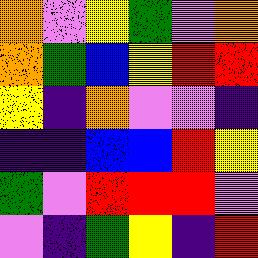[["orange", "violet", "yellow", "green", "violet", "orange"], ["orange", "green", "blue", "yellow", "red", "red"], ["yellow", "indigo", "orange", "violet", "violet", "indigo"], ["indigo", "indigo", "blue", "blue", "red", "yellow"], ["green", "violet", "red", "red", "red", "violet"], ["violet", "indigo", "green", "yellow", "indigo", "red"]]